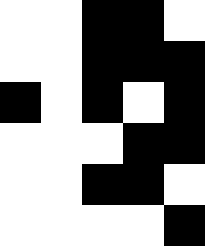[["white", "white", "black", "black", "white"], ["white", "white", "black", "black", "black"], ["black", "white", "black", "white", "black"], ["white", "white", "white", "black", "black"], ["white", "white", "black", "black", "white"], ["white", "white", "white", "white", "black"]]